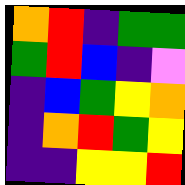[["orange", "red", "indigo", "green", "green"], ["green", "red", "blue", "indigo", "violet"], ["indigo", "blue", "green", "yellow", "orange"], ["indigo", "orange", "red", "green", "yellow"], ["indigo", "indigo", "yellow", "yellow", "red"]]